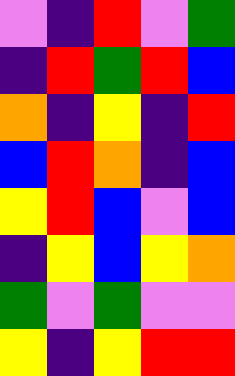[["violet", "indigo", "red", "violet", "green"], ["indigo", "red", "green", "red", "blue"], ["orange", "indigo", "yellow", "indigo", "red"], ["blue", "red", "orange", "indigo", "blue"], ["yellow", "red", "blue", "violet", "blue"], ["indigo", "yellow", "blue", "yellow", "orange"], ["green", "violet", "green", "violet", "violet"], ["yellow", "indigo", "yellow", "red", "red"]]